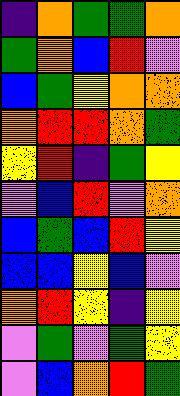[["indigo", "orange", "green", "green", "orange"], ["green", "orange", "blue", "red", "violet"], ["blue", "green", "yellow", "orange", "orange"], ["orange", "red", "red", "orange", "green"], ["yellow", "red", "indigo", "green", "yellow"], ["violet", "blue", "red", "violet", "orange"], ["blue", "green", "blue", "red", "yellow"], ["blue", "blue", "yellow", "blue", "violet"], ["orange", "red", "yellow", "indigo", "yellow"], ["violet", "green", "violet", "green", "yellow"], ["violet", "blue", "orange", "red", "green"]]